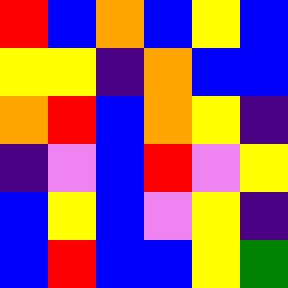[["red", "blue", "orange", "blue", "yellow", "blue"], ["yellow", "yellow", "indigo", "orange", "blue", "blue"], ["orange", "red", "blue", "orange", "yellow", "indigo"], ["indigo", "violet", "blue", "red", "violet", "yellow"], ["blue", "yellow", "blue", "violet", "yellow", "indigo"], ["blue", "red", "blue", "blue", "yellow", "green"]]